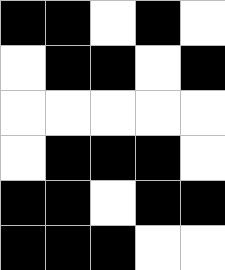[["black", "black", "white", "black", "white"], ["white", "black", "black", "white", "black"], ["white", "white", "white", "white", "white"], ["white", "black", "black", "black", "white"], ["black", "black", "white", "black", "black"], ["black", "black", "black", "white", "white"]]